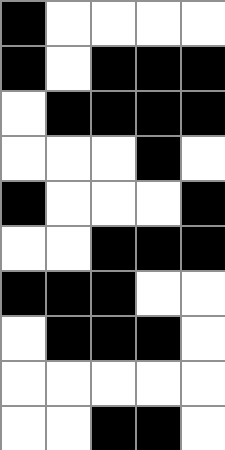[["black", "white", "white", "white", "white"], ["black", "white", "black", "black", "black"], ["white", "black", "black", "black", "black"], ["white", "white", "white", "black", "white"], ["black", "white", "white", "white", "black"], ["white", "white", "black", "black", "black"], ["black", "black", "black", "white", "white"], ["white", "black", "black", "black", "white"], ["white", "white", "white", "white", "white"], ["white", "white", "black", "black", "white"]]